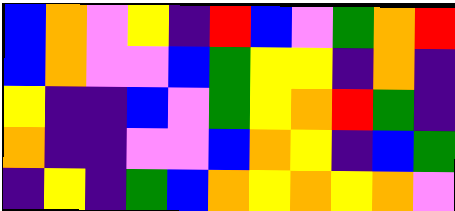[["blue", "orange", "violet", "yellow", "indigo", "red", "blue", "violet", "green", "orange", "red"], ["blue", "orange", "violet", "violet", "blue", "green", "yellow", "yellow", "indigo", "orange", "indigo"], ["yellow", "indigo", "indigo", "blue", "violet", "green", "yellow", "orange", "red", "green", "indigo"], ["orange", "indigo", "indigo", "violet", "violet", "blue", "orange", "yellow", "indigo", "blue", "green"], ["indigo", "yellow", "indigo", "green", "blue", "orange", "yellow", "orange", "yellow", "orange", "violet"]]